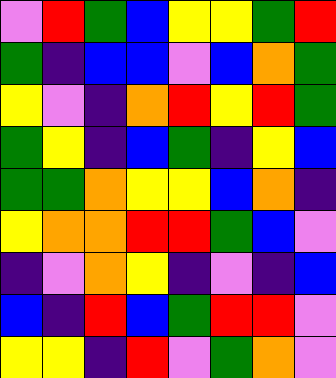[["violet", "red", "green", "blue", "yellow", "yellow", "green", "red"], ["green", "indigo", "blue", "blue", "violet", "blue", "orange", "green"], ["yellow", "violet", "indigo", "orange", "red", "yellow", "red", "green"], ["green", "yellow", "indigo", "blue", "green", "indigo", "yellow", "blue"], ["green", "green", "orange", "yellow", "yellow", "blue", "orange", "indigo"], ["yellow", "orange", "orange", "red", "red", "green", "blue", "violet"], ["indigo", "violet", "orange", "yellow", "indigo", "violet", "indigo", "blue"], ["blue", "indigo", "red", "blue", "green", "red", "red", "violet"], ["yellow", "yellow", "indigo", "red", "violet", "green", "orange", "violet"]]